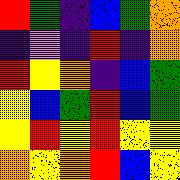[["red", "green", "indigo", "blue", "green", "orange"], ["indigo", "violet", "indigo", "red", "indigo", "orange"], ["red", "yellow", "orange", "indigo", "blue", "green"], ["yellow", "blue", "green", "red", "blue", "green"], ["yellow", "red", "yellow", "red", "yellow", "yellow"], ["orange", "yellow", "orange", "red", "blue", "yellow"]]